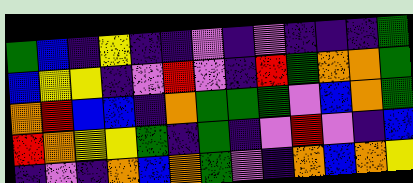[["green", "blue", "indigo", "yellow", "indigo", "indigo", "violet", "indigo", "violet", "indigo", "indigo", "indigo", "green"], ["blue", "yellow", "yellow", "indigo", "violet", "red", "violet", "indigo", "red", "green", "orange", "orange", "green"], ["orange", "red", "blue", "blue", "indigo", "orange", "green", "green", "green", "violet", "blue", "orange", "green"], ["red", "orange", "yellow", "yellow", "green", "indigo", "green", "indigo", "violet", "red", "violet", "indigo", "blue"], ["indigo", "violet", "indigo", "orange", "blue", "orange", "green", "violet", "indigo", "orange", "blue", "orange", "yellow"]]